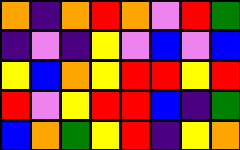[["orange", "indigo", "orange", "red", "orange", "violet", "red", "green"], ["indigo", "violet", "indigo", "yellow", "violet", "blue", "violet", "blue"], ["yellow", "blue", "orange", "yellow", "red", "red", "yellow", "red"], ["red", "violet", "yellow", "red", "red", "blue", "indigo", "green"], ["blue", "orange", "green", "yellow", "red", "indigo", "yellow", "orange"]]